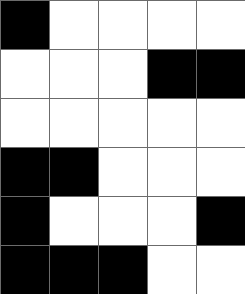[["black", "white", "white", "white", "white"], ["white", "white", "white", "black", "black"], ["white", "white", "white", "white", "white"], ["black", "black", "white", "white", "white"], ["black", "white", "white", "white", "black"], ["black", "black", "black", "white", "white"]]